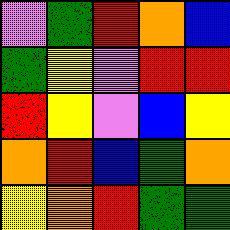[["violet", "green", "red", "orange", "blue"], ["green", "yellow", "violet", "red", "red"], ["red", "yellow", "violet", "blue", "yellow"], ["orange", "red", "blue", "green", "orange"], ["yellow", "orange", "red", "green", "green"]]